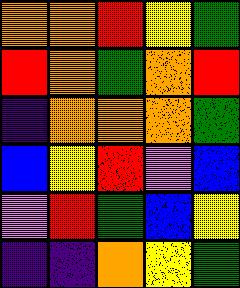[["orange", "orange", "red", "yellow", "green"], ["red", "orange", "green", "orange", "red"], ["indigo", "orange", "orange", "orange", "green"], ["blue", "yellow", "red", "violet", "blue"], ["violet", "red", "green", "blue", "yellow"], ["indigo", "indigo", "orange", "yellow", "green"]]